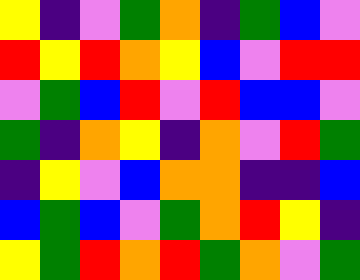[["yellow", "indigo", "violet", "green", "orange", "indigo", "green", "blue", "violet"], ["red", "yellow", "red", "orange", "yellow", "blue", "violet", "red", "red"], ["violet", "green", "blue", "red", "violet", "red", "blue", "blue", "violet"], ["green", "indigo", "orange", "yellow", "indigo", "orange", "violet", "red", "green"], ["indigo", "yellow", "violet", "blue", "orange", "orange", "indigo", "indigo", "blue"], ["blue", "green", "blue", "violet", "green", "orange", "red", "yellow", "indigo"], ["yellow", "green", "red", "orange", "red", "green", "orange", "violet", "green"]]